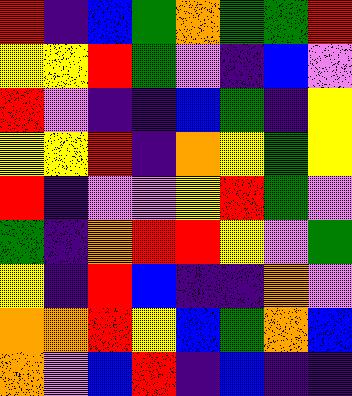[["red", "indigo", "blue", "green", "orange", "green", "green", "red"], ["yellow", "yellow", "red", "green", "violet", "indigo", "blue", "violet"], ["red", "violet", "indigo", "indigo", "blue", "green", "indigo", "yellow"], ["yellow", "yellow", "red", "indigo", "orange", "yellow", "green", "yellow"], ["red", "indigo", "violet", "violet", "yellow", "red", "green", "violet"], ["green", "indigo", "orange", "red", "red", "yellow", "violet", "green"], ["yellow", "indigo", "red", "blue", "indigo", "indigo", "orange", "violet"], ["orange", "orange", "red", "yellow", "blue", "green", "orange", "blue"], ["orange", "violet", "blue", "red", "indigo", "blue", "indigo", "indigo"]]